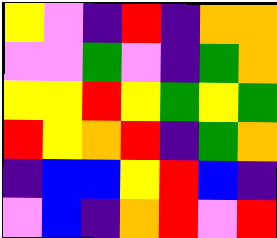[["yellow", "violet", "indigo", "red", "indigo", "orange", "orange"], ["violet", "violet", "green", "violet", "indigo", "green", "orange"], ["yellow", "yellow", "red", "yellow", "green", "yellow", "green"], ["red", "yellow", "orange", "red", "indigo", "green", "orange"], ["indigo", "blue", "blue", "yellow", "red", "blue", "indigo"], ["violet", "blue", "indigo", "orange", "red", "violet", "red"]]